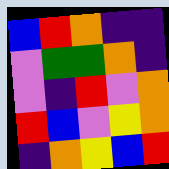[["blue", "red", "orange", "indigo", "indigo"], ["violet", "green", "green", "orange", "indigo"], ["violet", "indigo", "red", "violet", "orange"], ["red", "blue", "violet", "yellow", "orange"], ["indigo", "orange", "yellow", "blue", "red"]]